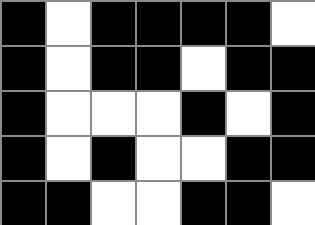[["black", "white", "black", "black", "black", "black", "white"], ["black", "white", "black", "black", "white", "black", "black"], ["black", "white", "white", "white", "black", "white", "black"], ["black", "white", "black", "white", "white", "black", "black"], ["black", "black", "white", "white", "black", "black", "white"]]